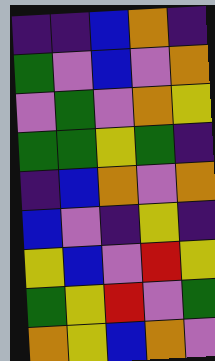[["indigo", "indigo", "blue", "orange", "indigo"], ["green", "violet", "blue", "violet", "orange"], ["violet", "green", "violet", "orange", "yellow"], ["green", "green", "yellow", "green", "indigo"], ["indigo", "blue", "orange", "violet", "orange"], ["blue", "violet", "indigo", "yellow", "indigo"], ["yellow", "blue", "violet", "red", "yellow"], ["green", "yellow", "red", "violet", "green"], ["orange", "yellow", "blue", "orange", "violet"]]